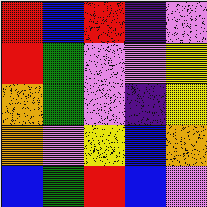[["red", "blue", "red", "indigo", "violet"], ["red", "green", "violet", "violet", "yellow"], ["orange", "green", "violet", "indigo", "yellow"], ["orange", "violet", "yellow", "blue", "orange"], ["blue", "green", "red", "blue", "violet"]]